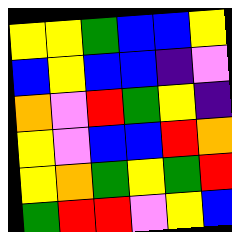[["yellow", "yellow", "green", "blue", "blue", "yellow"], ["blue", "yellow", "blue", "blue", "indigo", "violet"], ["orange", "violet", "red", "green", "yellow", "indigo"], ["yellow", "violet", "blue", "blue", "red", "orange"], ["yellow", "orange", "green", "yellow", "green", "red"], ["green", "red", "red", "violet", "yellow", "blue"]]